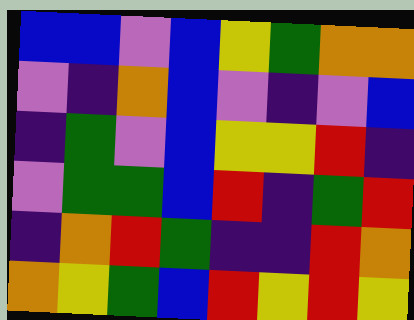[["blue", "blue", "violet", "blue", "yellow", "green", "orange", "orange"], ["violet", "indigo", "orange", "blue", "violet", "indigo", "violet", "blue"], ["indigo", "green", "violet", "blue", "yellow", "yellow", "red", "indigo"], ["violet", "green", "green", "blue", "red", "indigo", "green", "red"], ["indigo", "orange", "red", "green", "indigo", "indigo", "red", "orange"], ["orange", "yellow", "green", "blue", "red", "yellow", "red", "yellow"]]